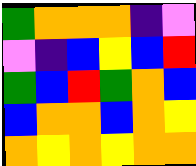[["green", "orange", "orange", "orange", "indigo", "violet"], ["violet", "indigo", "blue", "yellow", "blue", "red"], ["green", "blue", "red", "green", "orange", "blue"], ["blue", "orange", "orange", "blue", "orange", "yellow"], ["orange", "yellow", "orange", "yellow", "orange", "orange"]]